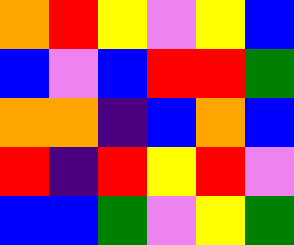[["orange", "red", "yellow", "violet", "yellow", "blue"], ["blue", "violet", "blue", "red", "red", "green"], ["orange", "orange", "indigo", "blue", "orange", "blue"], ["red", "indigo", "red", "yellow", "red", "violet"], ["blue", "blue", "green", "violet", "yellow", "green"]]